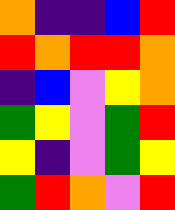[["orange", "indigo", "indigo", "blue", "red"], ["red", "orange", "red", "red", "orange"], ["indigo", "blue", "violet", "yellow", "orange"], ["green", "yellow", "violet", "green", "red"], ["yellow", "indigo", "violet", "green", "yellow"], ["green", "red", "orange", "violet", "red"]]